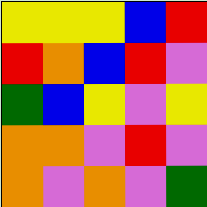[["yellow", "yellow", "yellow", "blue", "red"], ["red", "orange", "blue", "red", "violet"], ["green", "blue", "yellow", "violet", "yellow"], ["orange", "orange", "violet", "red", "violet"], ["orange", "violet", "orange", "violet", "green"]]